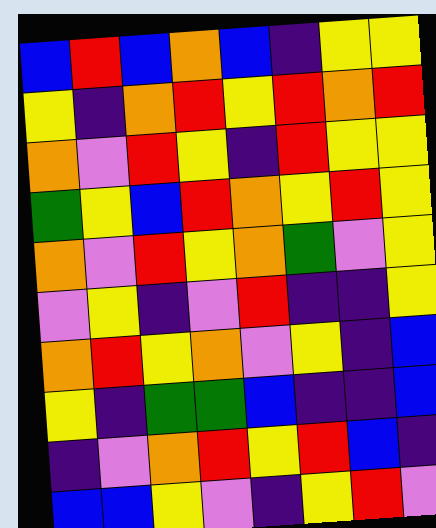[["blue", "red", "blue", "orange", "blue", "indigo", "yellow", "yellow"], ["yellow", "indigo", "orange", "red", "yellow", "red", "orange", "red"], ["orange", "violet", "red", "yellow", "indigo", "red", "yellow", "yellow"], ["green", "yellow", "blue", "red", "orange", "yellow", "red", "yellow"], ["orange", "violet", "red", "yellow", "orange", "green", "violet", "yellow"], ["violet", "yellow", "indigo", "violet", "red", "indigo", "indigo", "yellow"], ["orange", "red", "yellow", "orange", "violet", "yellow", "indigo", "blue"], ["yellow", "indigo", "green", "green", "blue", "indigo", "indigo", "blue"], ["indigo", "violet", "orange", "red", "yellow", "red", "blue", "indigo"], ["blue", "blue", "yellow", "violet", "indigo", "yellow", "red", "violet"]]